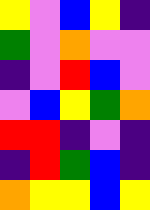[["yellow", "violet", "blue", "yellow", "indigo"], ["green", "violet", "orange", "violet", "violet"], ["indigo", "violet", "red", "blue", "violet"], ["violet", "blue", "yellow", "green", "orange"], ["red", "red", "indigo", "violet", "indigo"], ["indigo", "red", "green", "blue", "indigo"], ["orange", "yellow", "yellow", "blue", "yellow"]]